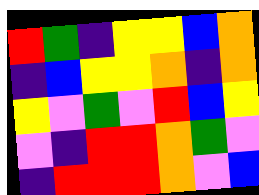[["red", "green", "indigo", "yellow", "yellow", "blue", "orange"], ["indigo", "blue", "yellow", "yellow", "orange", "indigo", "orange"], ["yellow", "violet", "green", "violet", "red", "blue", "yellow"], ["violet", "indigo", "red", "red", "orange", "green", "violet"], ["indigo", "red", "red", "red", "orange", "violet", "blue"]]